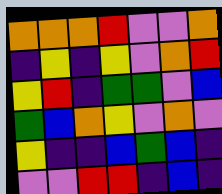[["orange", "orange", "orange", "red", "violet", "violet", "orange"], ["indigo", "yellow", "indigo", "yellow", "violet", "orange", "red"], ["yellow", "red", "indigo", "green", "green", "violet", "blue"], ["green", "blue", "orange", "yellow", "violet", "orange", "violet"], ["yellow", "indigo", "indigo", "blue", "green", "blue", "indigo"], ["violet", "violet", "red", "red", "indigo", "blue", "indigo"]]